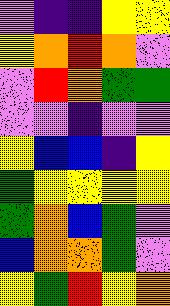[["violet", "indigo", "indigo", "yellow", "yellow"], ["yellow", "orange", "red", "orange", "violet"], ["violet", "red", "orange", "green", "green"], ["violet", "violet", "indigo", "violet", "violet"], ["yellow", "blue", "blue", "indigo", "yellow"], ["green", "yellow", "yellow", "yellow", "yellow"], ["green", "orange", "blue", "green", "violet"], ["blue", "orange", "orange", "green", "violet"], ["yellow", "green", "red", "yellow", "orange"]]